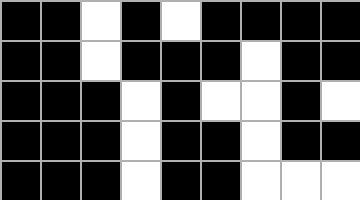[["black", "black", "white", "black", "white", "black", "black", "black", "black"], ["black", "black", "white", "black", "black", "black", "white", "black", "black"], ["black", "black", "black", "white", "black", "white", "white", "black", "white"], ["black", "black", "black", "white", "black", "black", "white", "black", "black"], ["black", "black", "black", "white", "black", "black", "white", "white", "white"]]